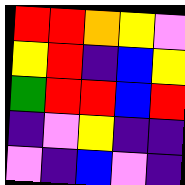[["red", "red", "orange", "yellow", "violet"], ["yellow", "red", "indigo", "blue", "yellow"], ["green", "red", "red", "blue", "red"], ["indigo", "violet", "yellow", "indigo", "indigo"], ["violet", "indigo", "blue", "violet", "indigo"]]